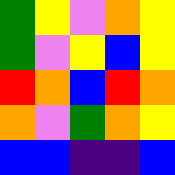[["green", "yellow", "violet", "orange", "yellow"], ["green", "violet", "yellow", "blue", "yellow"], ["red", "orange", "blue", "red", "orange"], ["orange", "violet", "green", "orange", "yellow"], ["blue", "blue", "indigo", "indigo", "blue"]]